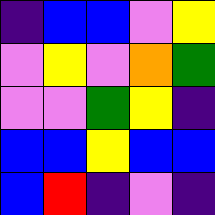[["indigo", "blue", "blue", "violet", "yellow"], ["violet", "yellow", "violet", "orange", "green"], ["violet", "violet", "green", "yellow", "indigo"], ["blue", "blue", "yellow", "blue", "blue"], ["blue", "red", "indigo", "violet", "indigo"]]